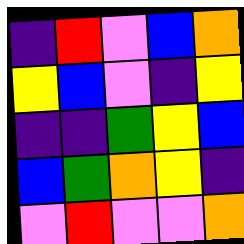[["indigo", "red", "violet", "blue", "orange"], ["yellow", "blue", "violet", "indigo", "yellow"], ["indigo", "indigo", "green", "yellow", "blue"], ["blue", "green", "orange", "yellow", "indigo"], ["violet", "red", "violet", "violet", "orange"]]